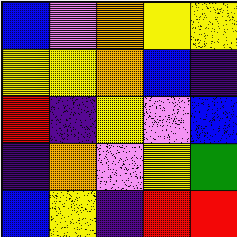[["blue", "violet", "orange", "yellow", "yellow"], ["yellow", "yellow", "orange", "blue", "indigo"], ["red", "indigo", "yellow", "violet", "blue"], ["indigo", "orange", "violet", "yellow", "green"], ["blue", "yellow", "indigo", "red", "red"]]